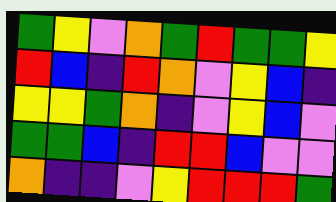[["green", "yellow", "violet", "orange", "green", "red", "green", "green", "yellow"], ["red", "blue", "indigo", "red", "orange", "violet", "yellow", "blue", "indigo"], ["yellow", "yellow", "green", "orange", "indigo", "violet", "yellow", "blue", "violet"], ["green", "green", "blue", "indigo", "red", "red", "blue", "violet", "violet"], ["orange", "indigo", "indigo", "violet", "yellow", "red", "red", "red", "green"]]